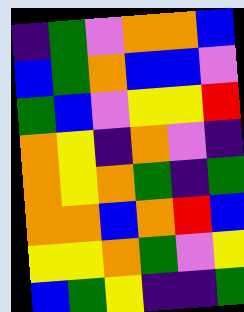[["indigo", "green", "violet", "orange", "orange", "blue"], ["blue", "green", "orange", "blue", "blue", "violet"], ["green", "blue", "violet", "yellow", "yellow", "red"], ["orange", "yellow", "indigo", "orange", "violet", "indigo"], ["orange", "yellow", "orange", "green", "indigo", "green"], ["orange", "orange", "blue", "orange", "red", "blue"], ["yellow", "yellow", "orange", "green", "violet", "yellow"], ["blue", "green", "yellow", "indigo", "indigo", "green"]]